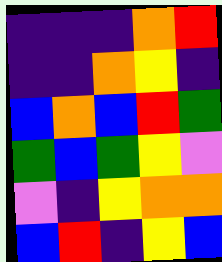[["indigo", "indigo", "indigo", "orange", "red"], ["indigo", "indigo", "orange", "yellow", "indigo"], ["blue", "orange", "blue", "red", "green"], ["green", "blue", "green", "yellow", "violet"], ["violet", "indigo", "yellow", "orange", "orange"], ["blue", "red", "indigo", "yellow", "blue"]]